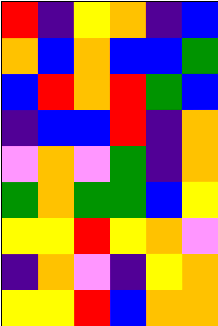[["red", "indigo", "yellow", "orange", "indigo", "blue"], ["orange", "blue", "orange", "blue", "blue", "green"], ["blue", "red", "orange", "red", "green", "blue"], ["indigo", "blue", "blue", "red", "indigo", "orange"], ["violet", "orange", "violet", "green", "indigo", "orange"], ["green", "orange", "green", "green", "blue", "yellow"], ["yellow", "yellow", "red", "yellow", "orange", "violet"], ["indigo", "orange", "violet", "indigo", "yellow", "orange"], ["yellow", "yellow", "red", "blue", "orange", "orange"]]